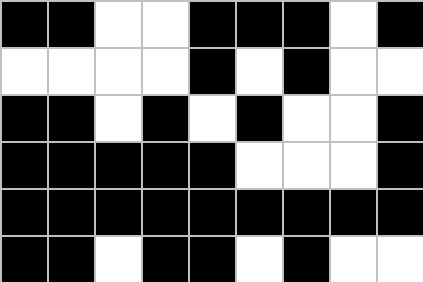[["black", "black", "white", "white", "black", "black", "black", "white", "black"], ["white", "white", "white", "white", "black", "white", "black", "white", "white"], ["black", "black", "white", "black", "white", "black", "white", "white", "black"], ["black", "black", "black", "black", "black", "white", "white", "white", "black"], ["black", "black", "black", "black", "black", "black", "black", "black", "black"], ["black", "black", "white", "black", "black", "white", "black", "white", "white"]]